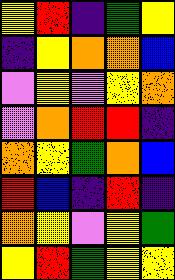[["yellow", "red", "indigo", "green", "yellow"], ["indigo", "yellow", "orange", "orange", "blue"], ["violet", "yellow", "violet", "yellow", "orange"], ["violet", "orange", "red", "red", "indigo"], ["orange", "yellow", "green", "orange", "blue"], ["red", "blue", "indigo", "red", "indigo"], ["orange", "yellow", "violet", "yellow", "green"], ["yellow", "red", "green", "yellow", "yellow"]]